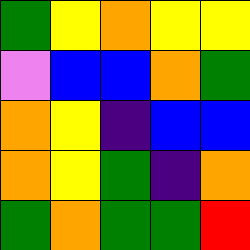[["green", "yellow", "orange", "yellow", "yellow"], ["violet", "blue", "blue", "orange", "green"], ["orange", "yellow", "indigo", "blue", "blue"], ["orange", "yellow", "green", "indigo", "orange"], ["green", "orange", "green", "green", "red"]]